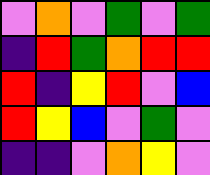[["violet", "orange", "violet", "green", "violet", "green"], ["indigo", "red", "green", "orange", "red", "red"], ["red", "indigo", "yellow", "red", "violet", "blue"], ["red", "yellow", "blue", "violet", "green", "violet"], ["indigo", "indigo", "violet", "orange", "yellow", "violet"]]